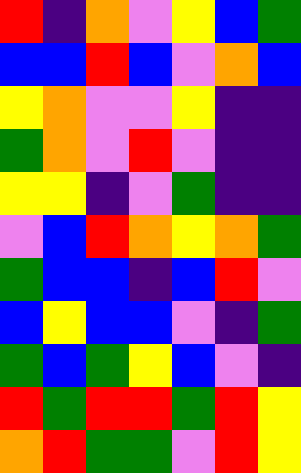[["red", "indigo", "orange", "violet", "yellow", "blue", "green"], ["blue", "blue", "red", "blue", "violet", "orange", "blue"], ["yellow", "orange", "violet", "violet", "yellow", "indigo", "indigo"], ["green", "orange", "violet", "red", "violet", "indigo", "indigo"], ["yellow", "yellow", "indigo", "violet", "green", "indigo", "indigo"], ["violet", "blue", "red", "orange", "yellow", "orange", "green"], ["green", "blue", "blue", "indigo", "blue", "red", "violet"], ["blue", "yellow", "blue", "blue", "violet", "indigo", "green"], ["green", "blue", "green", "yellow", "blue", "violet", "indigo"], ["red", "green", "red", "red", "green", "red", "yellow"], ["orange", "red", "green", "green", "violet", "red", "yellow"]]